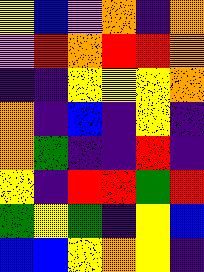[["yellow", "blue", "violet", "orange", "indigo", "orange"], ["violet", "red", "orange", "red", "red", "orange"], ["indigo", "indigo", "yellow", "yellow", "yellow", "orange"], ["orange", "indigo", "blue", "indigo", "yellow", "indigo"], ["orange", "green", "indigo", "indigo", "red", "indigo"], ["yellow", "indigo", "red", "red", "green", "red"], ["green", "yellow", "green", "indigo", "yellow", "blue"], ["blue", "blue", "yellow", "orange", "yellow", "indigo"]]